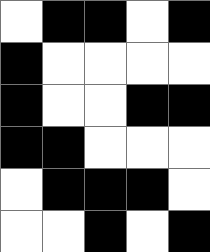[["white", "black", "black", "white", "black"], ["black", "white", "white", "white", "white"], ["black", "white", "white", "black", "black"], ["black", "black", "white", "white", "white"], ["white", "black", "black", "black", "white"], ["white", "white", "black", "white", "black"]]